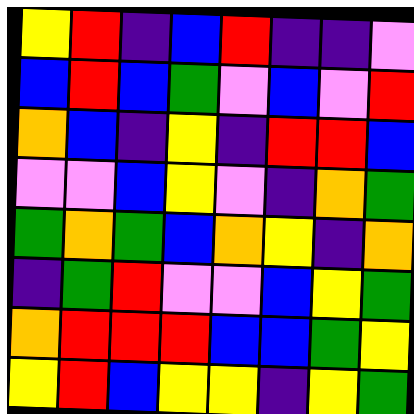[["yellow", "red", "indigo", "blue", "red", "indigo", "indigo", "violet"], ["blue", "red", "blue", "green", "violet", "blue", "violet", "red"], ["orange", "blue", "indigo", "yellow", "indigo", "red", "red", "blue"], ["violet", "violet", "blue", "yellow", "violet", "indigo", "orange", "green"], ["green", "orange", "green", "blue", "orange", "yellow", "indigo", "orange"], ["indigo", "green", "red", "violet", "violet", "blue", "yellow", "green"], ["orange", "red", "red", "red", "blue", "blue", "green", "yellow"], ["yellow", "red", "blue", "yellow", "yellow", "indigo", "yellow", "green"]]